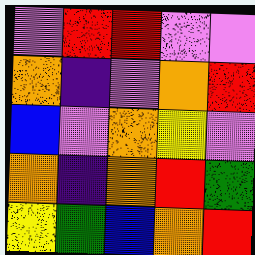[["violet", "red", "red", "violet", "violet"], ["orange", "indigo", "violet", "orange", "red"], ["blue", "violet", "orange", "yellow", "violet"], ["orange", "indigo", "orange", "red", "green"], ["yellow", "green", "blue", "orange", "red"]]